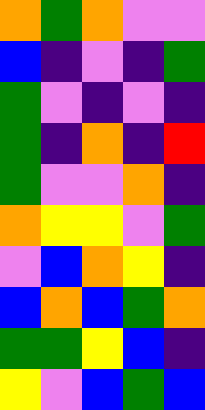[["orange", "green", "orange", "violet", "violet"], ["blue", "indigo", "violet", "indigo", "green"], ["green", "violet", "indigo", "violet", "indigo"], ["green", "indigo", "orange", "indigo", "red"], ["green", "violet", "violet", "orange", "indigo"], ["orange", "yellow", "yellow", "violet", "green"], ["violet", "blue", "orange", "yellow", "indigo"], ["blue", "orange", "blue", "green", "orange"], ["green", "green", "yellow", "blue", "indigo"], ["yellow", "violet", "blue", "green", "blue"]]